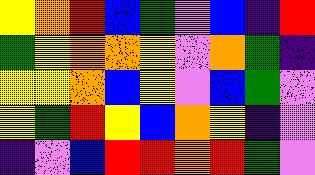[["yellow", "orange", "red", "blue", "green", "violet", "blue", "indigo", "red"], ["green", "yellow", "orange", "orange", "yellow", "violet", "orange", "green", "indigo"], ["yellow", "yellow", "orange", "blue", "yellow", "violet", "blue", "green", "violet"], ["yellow", "green", "red", "yellow", "blue", "orange", "yellow", "indigo", "violet"], ["indigo", "violet", "blue", "red", "red", "orange", "red", "green", "violet"]]